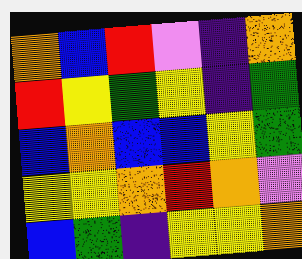[["orange", "blue", "red", "violet", "indigo", "orange"], ["red", "yellow", "green", "yellow", "indigo", "green"], ["blue", "orange", "blue", "blue", "yellow", "green"], ["yellow", "yellow", "orange", "red", "orange", "violet"], ["blue", "green", "indigo", "yellow", "yellow", "orange"]]